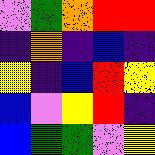[["violet", "green", "orange", "red", "red"], ["indigo", "orange", "indigo", "blue", "indigo"], ["yellow", "indigo", "blue", "red", "yellow"], ["blue", "violet", "yellow", "red", "indigo"], ["blue", "green", "green", "violet", "yellow"]]